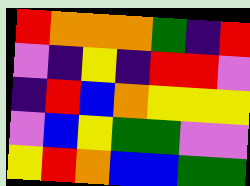[["red", "orange", "orange", "orange", "green", "indigo", "red"], ["violet", "indigo", "yellow", "indigo", "red", "red", "violet"], ["indigo", "red", "blue", "orange", "yellow", "yellow", "yellow"], ["violet", "blue", "yellow", "green", "green", "violet", "violet"], ["yellow", "red", "orange", "blue", "blue", "green", "green"]]